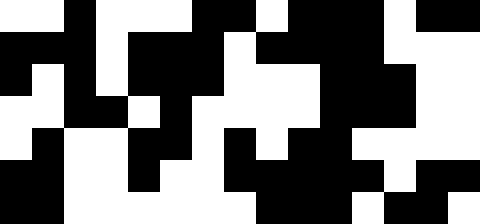[["white", "white", "black", "white", "white", "white", "black", "black", "white", "black", "black", "black", "white", "black", "black"], ["black", "black", "black", "white", "black", "black", "black", "white", "black", "black", "black", "black", "white", "white", "white"], ["black", "white", "black", "white", "black", "black", "black", "white", "white", "white", "black", "black", "black", "white", "white"], ["white", "white", "black", "black", "white", "black", "white", "white", "white", "white", "black", "black", "black", "white", "white"], ["white", "black", "white", "white", "black", "black", "white", "black", "white", "black", "black", "white", "white", "white", "white"], ["black", "black", "white", "white", "black", "white", "white", "black", "black", "black", "black", "black", "white", "black", "black"], ["black", "black", "white", "white", "white", "white", "white", "white", "black", "black", "black", "white", "black", "black", "white"]]